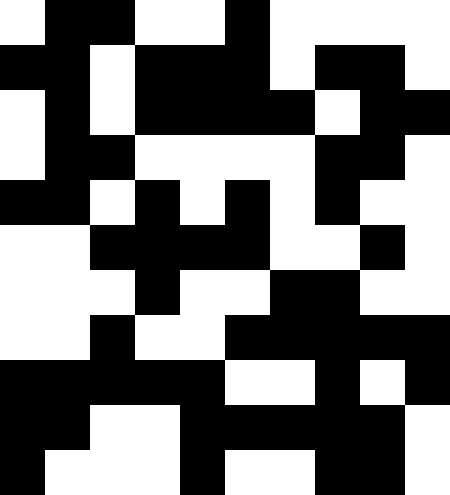[["white", "black", "black", "white", "white", "black", "white", "white", "white", "white"], ["black", "black", "white", "black", "black", "black", "white", "black", "black", "white"], ["white", "black", "white", "black", "black", "black", "black", "white", "black", "black"], ["white", "black", "black", "white", "white", "white", "white", "black", "black", "white"], ["black", "black", "white", "black", "white", "black", "white", "black", "white", "white"], ["white", "white", "black", "black", "black", "black", "white", "white", "black", "white"], ["white", "white", "white", "black", "white", "white", "black", "black", "white", "white"], ["white", "white", "black", "white", "white", "black", "black", "black", "black", "black"], ["black", "black", "black", "black", "black", "white", "white", "black", "white", "black"], ["black", "black", "white", "white", "black", "black", "black", "black", "black", "white"], ["black", "white", "white", "white", "black", "white", "white", "black", "black", "white"]]